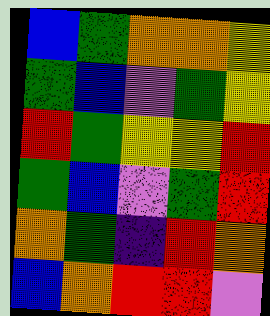[["blue", "green", "orange", "orange", "yellow"], ["green", "blue", "violet", "green", "yellow"], ["red", "green", "yellow", "yellow", "red"], ["green", "blue", "violet", "green", "red"], ["orange", "green", "indigo", "red", "orange"], ["blue", "orange", "red", "red", "violet"]]